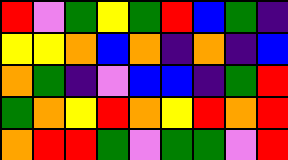[["red", "violet", "green", "yellow", "green", "red", "blue", "green", "indigo"], ["yellow", "yellow", "orange", "blue", "orange", "indigo", "orange", "indigo", "blue"], ["orange", "green", "indigo", "violet", "blue", "blue", "indigo", "green", "red"], ["green", "orange", "yellow", "red", "orange", "yellow", "red", "orange", "red"], ["orange", "red", "red", "green", "violet", "green", "green", "violet", "red"]]